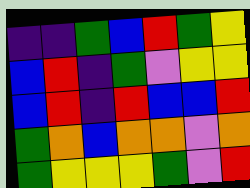[["indigo", "indigo", "green", "blue", "red", "green", "yellow"], ["blue", "red", "indigo", "green", "violet", "yellow", "yellow"], ["blue", "red", "indigo", "red", "blue", "blue", "red"], ["green", "orange", "blue", "orange", "orange", "violet", "orange"], ["green", "yellow", "yellow", "yellow", "green", "violet", "red"]]